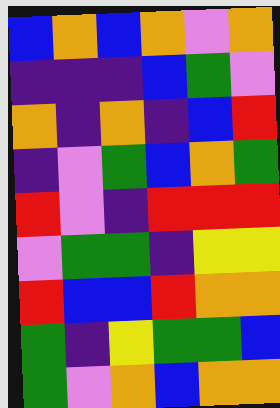[["blue", "orange", "blue", "orange", "violet", "orange"], ["indigo", "indigo", "indigo", "blue", "green", "violet"], ["orange", "indigo", "orange", "indigo", "blue", "red"], ["indigo", "violet", "green", "blue", "orange", "green"], ["red", "violet", "indigo", "red", "red", "red"], ["violet", "green", "green", "indigo", "yellow", "yellow"], ["red", "blue", "blue", "red", "orange", "orange"], ["green", "indigo", "yellow", "green", "green", "blue"], ["green", "violet", "orange", "blue", "orange", "orange"]]